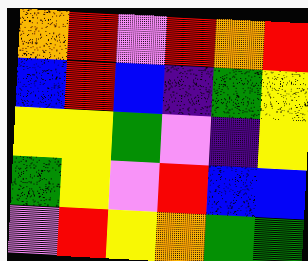[["orange", "red", "violet", "red", "orange", "red"], ["blue", "red", "blue", "indigo", "green", "yellow"], ["yellow", "yellow", "green", "violet", "indigo", "yellow"], ["green", "yellow", "violet", "red", "blue", "blue"], ["violet", "red", "yellow", "orange", "green", "green"]]